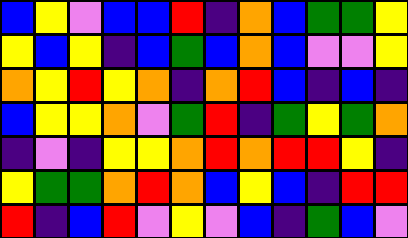[["blue", "yellow", "violet", "blue", "blue", "red", "indigo", "orange", "blue", "green", "green", "yellow"], ["yellow", "blue", "yellow", "indigo", "blue", "green", "blue", "orange", "blue", "violet", "violet", "yellow"], ["orange", "yellow", "red", "yellow", "orange", "indigo", "orange", "red", "blue", "indigo", "blue", "indigo"], ["blue", "yellow", "yellow", "orange", "violet", "green", "red", "indigo", "green", "yellow", "green", "orange"], ["indigo", "violet", "indigo", "yellow", "yellow", "orange", "red", "orange", "red", "red", "yellow", "indigo"], ["yellow", "green", "green", "orange", "red", "orange", "blue", "yellow", "blue", "indigo", "red", "red"], ["red", "indigo", "blue", "red", "violet", "yellow", "violet", "blue", "indigo", "green", "blue", "violet"]]